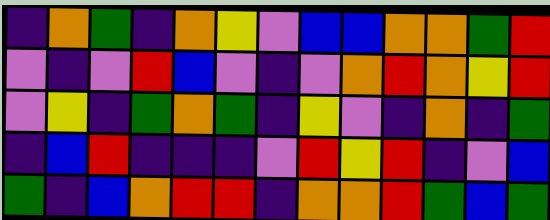[["indigo", "orange", "green", "indigo", "orange", "yellow", "violet", "blue", "blue", "orange", "orange", "green", "red"], ["violet", "indigo", "violet", "red", "blue", "violet", "indigo", "violet", "orange", "red", "orange", "yellow", "red"], ["violet", "yellow", "indigo", "green", "orange", "green", "indigo", "yellow", "violet", "indigo", "orange", "indigo", "green"], ["indigo", "blue", "red", "indigo", "indigo", "indigo", "violet", "red", "yellow", "red", "indigo", "violet", "blue"], ["green", "indigo", "blue", "orange", "red", "red", "indigo", "orange", "orange", "red", "green", "blue", "green"]]